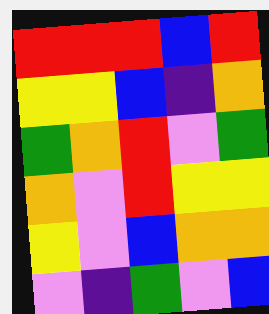[["red", "red", "red", "blue", "red"], ["yellow", "yellow", "blue", "indigo", "orange"], ["green", "orange", "red", "violet", "green"], ["orange", "violet", "red", "yellow", "yellow"], ["yellow", "violet", "blue", "orange", "orange"], ["violet", "indigo", "green", "violet", "blue"]]